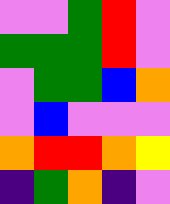[["violet", "violet", "green", "red", "violet"], ["green", "green", "green", "red", "violet"], ["violet", "green", "green", "blue", "orange"], ["violet", "blue", "violet", "violet", "violet"], ["orange", "red", "red", "orange", "yellow"], ["indigo", "green", "orange", "indigo", "violet"]]